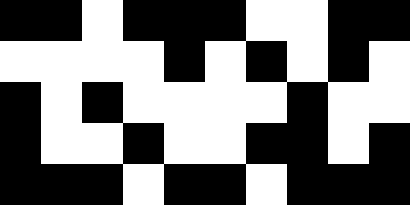[["black", "black", "white", "black", "black", "black", "white", "white", "black", "black"], ["white", "white", "white", "white", "black", "white", "black", "white", "black", "white"], ["black", "white", "black", "white", "white", "white", "white", "black", "white", "white"], ["black", "white", "white", "black", "white", "white", "black", "black", "white", "black"], ["black", "black", "black", "white", "black", "black", "white", "black", "black", "black"]]